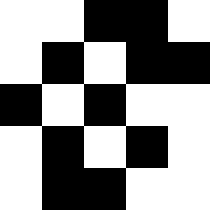[["white", "white", "black", "black", "white"], ["white", "black", "white", "black", "black"], ["black", "white", "black", "white", "white"], ["white", "black", "white", "black", "white"], ["white", "black", "black", "white", "white"]]